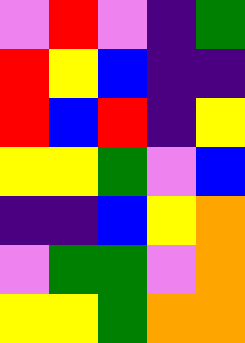[["violet", "red", "violet", "indigo", "green"], ["red", "yellow", "blue", "indigo", "indigo"], ["red", "blue", "red", "indigo", "yellow"], ["yellow", "yellow", "green", "violet", "blue"], ["indigo", "indigo", "blue", "yellow", "orange"], ["violet", "green", "green", "violet", "orange"], ["yellow", "yellow", "green", "orange", "orange"]]